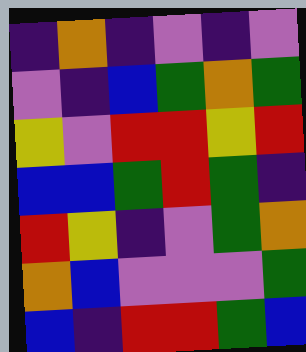[["indigo", "orange", "indigo", "violet", "indigo", "violet"], ["violet", "indigo", "blue", "green", "orange", "green"], ["yellow", "violet", "red", "red", "yellow", "red"], ["blue", "blue", "green", "red", "green", "indigo"], ["red", "yellow", "indigo", "violet", "green", "orange"], ["orange", "blue", "violet", "violet", "violet", "green"], ["blue", "indigo", "red", "red", "green", "blue"]]